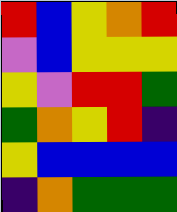[["red", "blue", "yellow", "orange", "red"], ["violet", "blue", "yellow", "yellow", "yellow"], ["yellow", "violet", "red", "red", "green"], ["green", "orange", "yellow", "red", "indigo"], ["yellow", "blue", "blue", "blue", "blue"], ["indigo", "orange", "green", "green", "green"]]